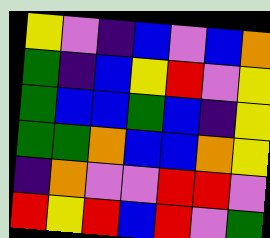[["yellow", "violet", "indigo", "blue", "violet", "blue", "orange"], ["green", "indigo", "blue", "yellow", "red", "violet", "yellow"], ["green", "blue", "blue", "green", "blue", "indigo", "yellow"], ["green", "green", "orange", "blue", "blue", "orange", "yellow"], ["indigo", "orange", "violet", "violet", "red", "red", "violet"], ["red", "yellow", "red", "blue", "red", "violet", "green"]]